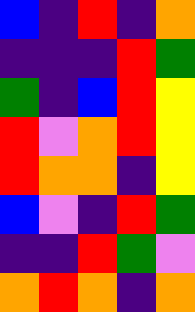[["blue", "indigo", "red", "indigo", "orange"], ["indigo", "indigo", "indigo", "red", "green"], ["green", "indigo", "blue", "red", "yellow"], ["red", "violet", "orange", "red", "yellow"], ["red", "orange", "orange", "indigo", "yellow"], ["blue", "violet", "indigo", "red", "green"], ["indigo", "indigo", "red", "green", "violet"], ["orange", "red", "orange", "indigo", "orange"]]